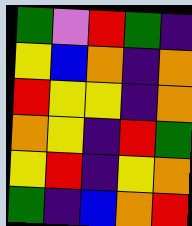[["green", "violet", "red", "green", "indigo"], ["yellow", "blue", "orange", "indigo", "orange"], ["red", "yellow", "yellow", "indigo", "orange"], ["orange", "yellow", "indigo", "red", "green"], ["yellow", "red", "indigo", "yellow", "orange"], ["green", "indigo", "blue", "orange", "red"]]